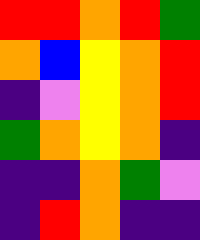[["red", "red", "orange", "red", "green"], ["orange", "blue", "yellow", "orange", "red"], ["indigo", "violet", "yellow", "orange", "red"], ["green", "orange", "yellow", "orange", "indigo"], ["indigo", "indigo", "orange", "green", "violet"], ["indigo", "red", "orange", "indigo", "indigo"]]